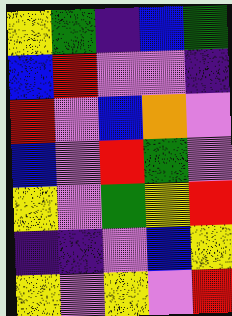[["yellow", "green", "indigo", "blue", "green"], ["blue", "red", "violet", "violet", "indigo"], ["red", "violet", "blue", "orange", "violet"], ["blue", "violet", "red", "green", "violet"], ["yellow", "violet", "green", "yellow", "red"], ["indigo", "indigo", "violet", "blue", "yellow"], ["yellow", "violet", "yellow", "violet", "red"]]